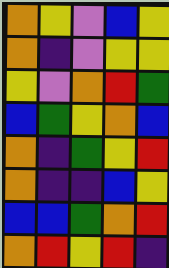[["orange", "yellow", "violet", "blue", "yellow"], ["orange", "indigo", "violet", "yellow", "yellow"], ["yellow", "violet", "orange", "red", "green"], ["blue", "green", "yellow", "orange", "blue"], ["orange", "indigo", "green", "yellow", "red"], ["orange", "indigo", "indigo", "blue", "yellow"], ["blue", "blue", "green", "orange", "red"], ["orange", "red", "yellow", "red", "indigo"]]